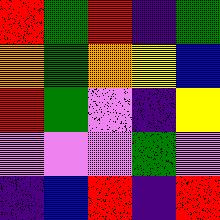[["red", "green", "red", "indigo", "green"], ["orange", "green", "orange", "yellow", "blue"], ["red", "green", "violet", "indigo", "yellow"], ["violet", "violet", "violet", "green", "violet"], ["indigo", "blue", "red", "indigo", "red"]]